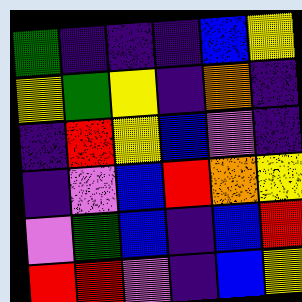[["green", "indigo", "indigo", "indigo", "blue", "yellow"], ["yellow", "green", "yellow", "indigo", "orange", "indigo"], ["indigo", "red", "yellow", "blue", "violet", "indigo"], ["indigo", "violet", "blue", "red", "orange", "yellow"], ["violet", "green", "blue", "indigo", "blue", "red"], ["red", "red", "violet", "indigo", "blue", "yellow"]]